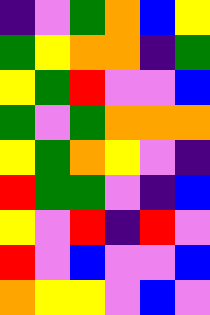[["indigo", "violet", "green", "orange", "blue", "yellow"], ["green", "yellow", "orange", "orange", "indigo", "green"], ["yellow", "green", "red", "violet", "violet", "blue"], ["green", "violet", "green", "orange", "orange", "orange"], ["yellow", "green", "orange", "yellow", "violet", "indigo"], ["red", "green", "green", "violet", "indigo", "blue"], ["yellow", "violet", "red", "indigo", "red", "violet"], ["red", "violet", "blue", "violet", "violet", "blue"], ["orange", "yellow", "yellow", "violet", "blue", "violet"]]